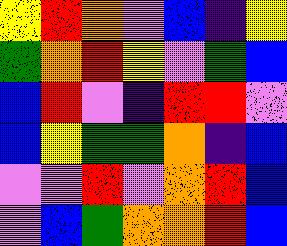[["yellow", "red", "orange", "violet", "blue", "indigo", "yellow"], ["green", "orange", "red", "yellow", "violet", "green", "blue"], ["blue", "red", "violet", "indigo", "red", "red", "violet"], ["blue", "yellow", "green", "green", "orange", "indigo", "blue"], ["violet", "violet", "red", "violet", "orange", "red", "blue"], ["violet", "blue", "green", "orange", "orange", "red", "blue"]]